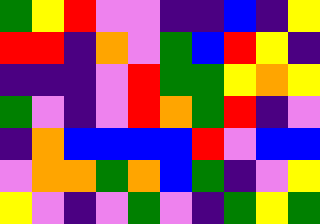[["green", "yellow", "red", "violet", "violet", "indigo", "indigo", "blue", "indigo", "yellow"], ["red", "red", "indigo", "orange", "violet", "green", "blue", "red", "yellow", "indigo"], ["indigo", "indigo", "indigo", "violet", "red", "green", "green", "yellow", "orange", "yellow"], ["green", "violet", "indigo", "violet", "red", "orange", "green", "red", "indigo", "violet"], ["indigo", "orange", "blue", "blue", "blue", "blue", "red", "violet", "blue", "blue"], ["violet", "orange", "orange", "green", "orange", "blue", "green", "indigo", "violet", "yellow"], ["yellow", "violet", "indigo", "violet", "green", "violet", "indigo", "green", "yellow", "green"]]